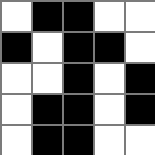[["white", "black", "black", "white", "white"], ["black", "white", "black", "black", "white"], ["white", "white", "black", "white", "black"], ["white", "black", "black", "white", "black"], ["white", "black", "black", "white", "white"]]